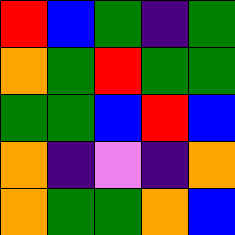[["red", "blue", "green", "indigo", "green"], ["orange", "green", "red", "green", "green"], ["green", "green", "blue", "red", "blue"], ["orange", "indigo", "violet", "indigo", "orange"], ["orange", "green", "green", "orange", "blue"]]